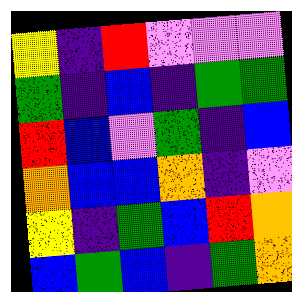[["yellow", "indigo", "red", "violet", "violet", "violet"], ["green", "indigo", "blue", "indigo", "green", "green"], ["red", "blue", "violet", "green", "indigo", "blue"], ["orange", "blue", "blue", "orange", "indigo", "violet"], ["yellow", "indigo", "green", "blue", "red", "orange"], ["blue", "green", "blue", "indigo", "green", "orange"]]